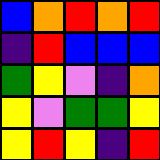[["blue", "orange", "red", "orange", "red"], ["indigo", "red", "blue", "blue", "blue"], ["green", "yellow", "violet", "indigo", "orange"], ["yellow", "violet", "green", "green", "yellow"], ["yellow", "red", "yellow", "indigo", "red"]]